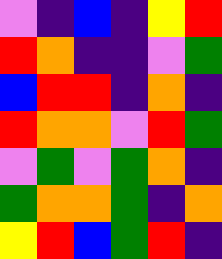[["violet", "indigo", "blue", "indigo", "yellow", "red"], ["red", "orange", "indigo", "indigo", "violet", "green"], ["blue", "red", "red", "indigo", "orange", "indigo"], ["red", "orange", "orange", "violet", "red", "green"], ["violet", "green", "violet", "green", "orange", "indigo"], ["green", "orange", "orange", "green", "indigo", "orange"], ["yellow", "red", "blue", "green", "red", "indigo"]]